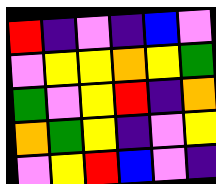[["red", "indigo", "violet", "indigo", "blue", "violet"], ["violet", "yellow", "yellow", "orange", "yellow", "green"], ["green", "violet", "yellow", "red", "indigo", "orange"], ["orange", "green", "yellow", "indigo", "violet", "yellow"], ["violet", "yellow", "red", "blue", "violet", "indigo"]]